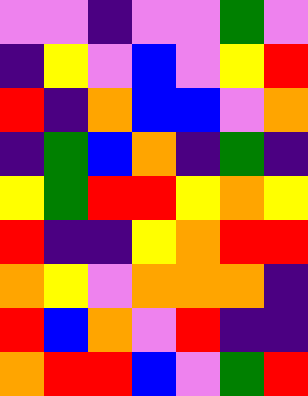[["violet", "violet", "indigo", "violet", "violet", "green", "violet"], ["indigo", "yellow", "violet", "blue", "violet", "yellow", "red"], ["red", "indigo", "orange", "blue", "blue", "violet", "orange"], ["indigo", "green", "blue", "orange", "indigo", "green", "indigo"], ["yellow", "green", "red", "red", "yellow", "orange", "yellow"], ["red", "indigo", "indigo", "yellow", "orange", "red", "red"], ["orange", "yellow", "violet", "orange", "orange", "orange", "indigo"], ["red", "blue", "orange", "violet", "red", "indigo", "indigo"], ["orange", "red", "red", "blue", "violet", "green", "red"]]